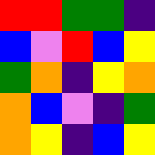[["red", "red", "green", "green", "indigo"], ["blue", "violet", "red", "blue", "yellow"], ["green", "orange", "indigo", "yellow", "orange"], ["orange", "blue", "violet", "indigo", "green"], ["orange", "yellow", "indigo", "blue", "yellow"]]